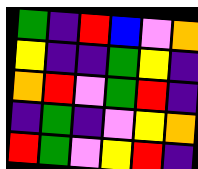[["green", "indigo", "red", "blue", "violet", "orange"], ["yellow", "indigo", "indigo", "green", "yellow", "indigo"], ["orange", "red", "violet", "green", "red", "indigo"], ["indigo", "green", "indigo", "violet", "yellow", "orange"], ["red", "green", "violet", "yellow", "red", "indigo"]]